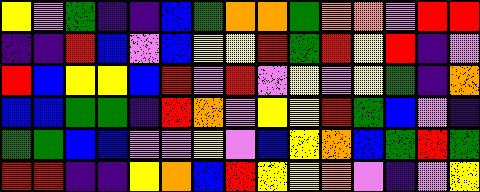[["yellow", "violet", "green", "indigo", "indigo", "blue", "green", "orange", "orange", "green", "orange", "orange", "violet", "red", "red"], ["indigo", "indigo", "red", "blue", "violet", "blue", "yellow", "yellow", "red", "green", "red", "yellow", "red", "indigo", "violet"], ["red", "blue", "yellow", "yellow", "blue", "red", "violet", "red", "violet", "yellow", "violet", "yellow", "green", "indigo", "orange"], ["blue", "blue", "green", "green", "indigo", "red", "orange", "violet", "yellow", "yellow", "red", "green", "blue", "violet", "indigo"], ["green", "green", "blue", "blue", "violet", "violet", "yellow", "violet", "blue", "yellow", "orange", "blue", "green", "red", "green"], ["red", "red", "indigo", "indigo", "yellow", "orange", "blue", "red", "yellow", "yellow", "orange", "violet", "indigo", "violet", "yellow"]]